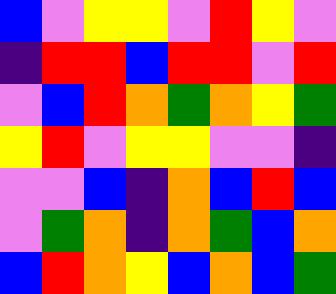[["blue", "violet", "yellow", "yellow", "violet", "red", "yellow", "violet"], ["indigo", "red", "red", "blue", "red", "red", "violet", "red"], ["violet", "blue", "red", "orange", "green", "orange", "yellow", "green"], ["yellow", "red", "violet", "yellow", "yellow", "violet", "violet", "indigo"], ["violet", "violet", "blue", "indigo", "orange", "blue", "red", "blue"], ["violet", "green", "orange", "indigo", "orange", "green", "blue", "orange"], ["blue", "red", "orange", "yellow", "blue", "orange", "blue", "green"]]